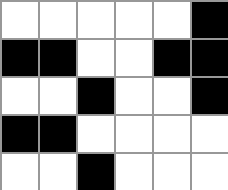[["white", "white", "white", "white", "white", "black"], ["black", "black", "white", "white", "black", "black"], ["white", "white", "black", "white", "white", "black"], ["black", "black", "white", "white", "white", "white"], ["white", "white", "black", "white", "white", "white"]]